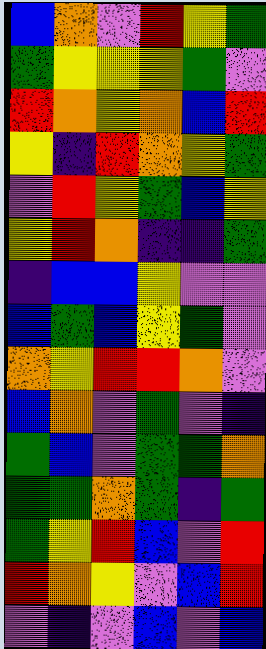[["blue", "orange", "violet", "red", "yellow", "green"], ["green", "yellow", "yellow", "yellow", "green", "violet"], ["red", "orange", "yellow", "orange", "blue", "red"], ["yellow", "indigo", "red", "orange", "yellow", "green"], ["violet", "red", "yellow", "green", "blue", "yellow"], ["yellow", "red", "orange", "indigo", "indigo", "green"], ["indigo", "blue", "blue", "yellow", "violet", "violet"], ["blue", "green", "blue", "yellow", "green", "violet"], ["orange", "yellow", "red", "red", "orange", "violet"], ["blue", "orange", "violet", "green", "violet", "indigo"], ["green", "blue", "violet", "green", "green", "orange"], ["green", "green", "orange", "green", "indigo", "green"], ["green", "yellow", "red", "blue", "violet", "red"], ["red", "orange", "yellow", "violet", "blue", "red"], ["violet", "indigo", "violet", "blue", "violet", "blue"]]